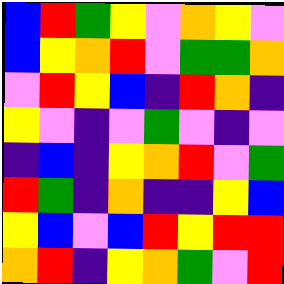[["blue", "red", "green", "yellow", "violet", "orange", "yellow", "violet"], ["blue", "yellow", "orange", "red", "violet", "green", "green", "orange"], ["violet", "red", "yellow", "blue", "indigo", "red", "orange", "indigo"], ["yellow", "violet", "indigo", "violet", "green", "violet", "indigo", "violet"], ["indigo", "blue", "indigo", "yellow", "orange", "red", "violet", "green"], ["red", "green", "indigo", "orange", "indigo", "indigo", "yellow", "blue"], ["yellow", "blue", "violet", "blue", "red", "yellow", "red", "red"], ["orange", "red", "indigo", "yellow", "orange", "green", "violet", "red"]]